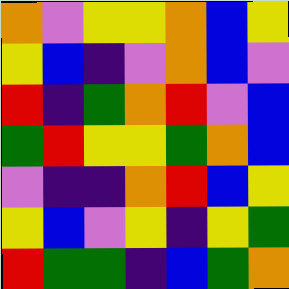[["orange", "violet", "yellow", "yellow", "orange", "blue", "yellow"], ["yellow", "blue", "indigo", "violet", "orange", "blue", "violet"], ["red", "indigo", "green", "orange", "red", "violet", "blue"], ["green", "red", "yellow", "yellow", "green", "orange", "blue"], ["violet", "indigo", "indigo", "orange", "red", "blue", "yellow"], ["yellow", "blue", "violet", "yellow", "indigo", "yellow", "green"], ["red", "green", "green", "indigo", "blue", "green", "orange"]]